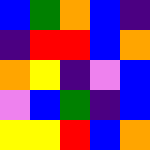[["blue", "green", "orange", "blue", "indigo"], ["indigo", "red", "red", "blue", "orange"], ["orange", "yellow", "indigo", "violet", "blue"], ["violet", "blue", "green", "indigo", "blue"], ["yellow", "yellow", "red", "blue", "orange"]]